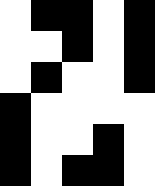[["white", "black", "black", "white", "black"], ["white", "white", "black", "white", "black"], ["white", "black", "white", "white", "black"], ["black", "white", "white", "white", "white"], ["black", "white", "white", "black", "white"], ["black", "white", "black", "black", "white"]]